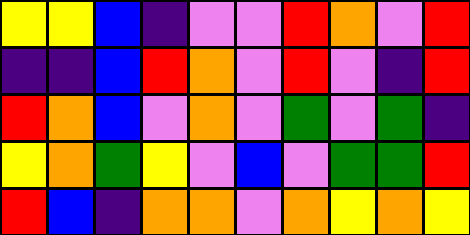[["yellow", "yellow", "blue", "indigo", "violet", "violet", "red", "orange", "violet", "red"], ["indigo", "indigo", "blue", "red", "orange", "violet", "red", "violet", "indigo", "red"], ["red", "orange", "blue", "violet", "orange", "violet", "green", "violet", "green", "indigo"], ["yellow", "orange", "green", "yellow", "violet", "blue", "violet", "green", "green", "red"], ["red", "blue", "indigo", "orange", "orange", "violet", "orange", "yellow", "orange", "yellow"]]